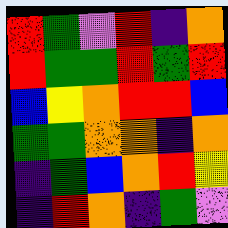[["red", "green", "violet", "red", "indigo", "orange"], ["red", "green", "green", "red", "green", "red"], ["blue", "yellow", "orange", "red", "red", "blue"], ["green", "green", "orange", "orange", "indigo", "orange"], ["indigo", "green", "blue", "orange", "red", "yellow"], ["indigo", "red", "orange", "indigo", "green", "violet"]]